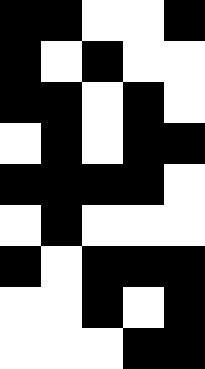[["black", "black", "white", "white", "black"], ["black", "white", "black", "white", "white"], ["black", "black", "white", "black", "white"], ["white", "black", "white", "black", "black"], ["black", "black", "black", "black", "white"], ["white", "black", "white", "white", "white"], ["black", "white", "black", "black", "black"], ["white", "white", "black", "white", "black"], ["white", "white", "white", "black", "black"]]